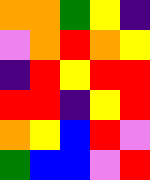[["orange", "orange", "green", "yellow", "indigo"], ["violet", "orange", "red", "orange", "yellow"], ["indigo", "red", "yellow", "red", "red"], ["red", "red", "indigo", "yellow", "red"], ["orange", "yellow", "blue", "red", "violet"], ["green", "blue", "blue", "violet", "red"]]